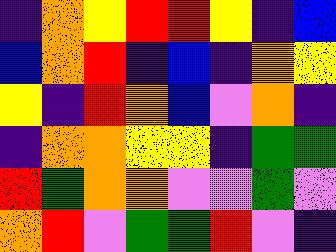[["indigo", "orange", "yellow", "red", "red", "yellow", "indigo", "blue"], ["blue", "orange", "red", "indigo", "blue", "indigo", "orange", "yellow"], ["yellow", "indigo", "red", "orange", "blue", "violet", "orange", "indigo"], ["indigo", "orange", "orange", "yellow", "yellow", "indigo", "green", "green"], ["red", "green", "orange", "orange", "violet", "violet", "green", "violet"], ["orange", "red", "violet", "green", "green", "red", "violet", "indigo"]]